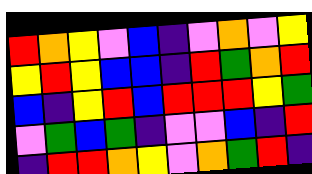[["red", "orange", "yellow", "violet", "blue", "indigo", "violet", "orange", "violet", "yellow"], ["yellow", "red", "yellow", "blue", "blue", "indigo", "red", "green", "orange", "red"], ["blue", "indigo", "yellow", "red", "blue", "red", "red", "red", "yellow", "green"], ["violet", "green", "blue", "green", "indigo", "violet", "violet", "blue", "indigo", "red"], ["indigo", "red", "red", "orange", "yellow", "violet", "orange", "green", "red", "indigo"]]